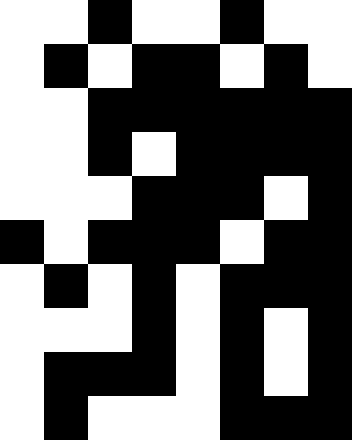[["white", "white", "black", "white", "white", "black", "white", "white"], ["white", "black", "white", "black", "black", "white", "black", "white"], ["white", "white", "black", "black", "black", "black", "black", "black"], ["white", "white", "black", "white", "black", "black", "black", "black"], ["white", "white", "white", "black", "black", "black", "white", "black"], ["black", "white", "black", "black", "black", "white", "black", "black"], ["white", "black", "white", "black", "white", "black", "black", "black"], ["white", "white", "white", "black", "white", "black", "white", "black"], ["white", "black", "black", "black", "white", "black", "white", "black"], ["white", "black", "white", "white", "white", "black", "black", "black"]]